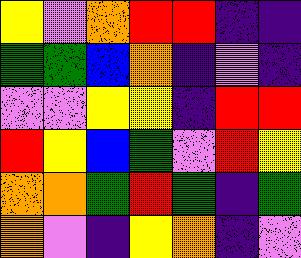[["yellow", "violet", "orange", "red", "red", "indigo", "indigo"], ["green", "green", "blue", "orange", "indigo", "violet", "indigo"], ["violet", "violet", "yellow", "yellow", "indigo", "red", "red"], ["red", "yellow", "blue", "green", "violet", "red", "yellow"], ["orange", "orange", "green", "red", "green", "indigo", "green"], ["orange", "violet", "indigo", "yellow", "orange", "indigo", "violet"]]